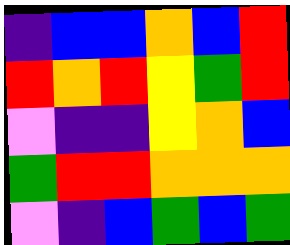[["indigo", "blue", "blue", "orange", "blue", "red"], ["red", "orange", "red", "yellow", "green", "red"], ["violet", "indigo", "indigo", "yellow", "orange", "blue"], ["green", "red", "red", "orange", "orange", "orange"], ["violet", "indigo", "blue", "green", "blue", "green"]]